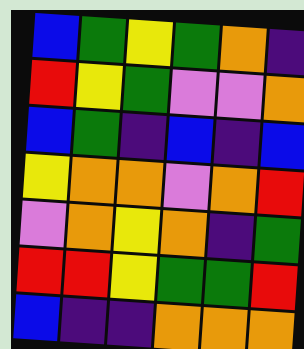[["blue", "green", "yellow", "green", "orange", "indigo"], ["red", "yellow", "green", "violet", "violet", "orange"], ["blue", "green", "indigo", "blue", "indigo", "blue"], ["yellow", "orange", "orange", "violet", "orange", "red"], ["violet", "orange", "yellow", "orange", "indigo", "green"], ["red", "red", "yellow", "green", "green", "red"], ["blue", "indigo", "indigo", "orange", "orange", "orange"]]